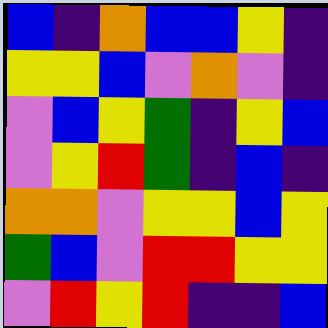[["blue", "indigo", "orange", "blue", "blue", "yellow", "indigo"], ["yellow", "yellow", "blue", "violet", "orange", "violet", "indigo"], ["violet", "blue", "yellow", "green", "indigo", "yellow", "blue"], ["violet", "yellow", "red", "green", "indigo", "blue", "indigo"], ["orange", "orange", "violet", "yellow", "yellow", "blue", "yellow"], ["green", "blue", "violet", "red", "red", "yellow", "yellow"], ["violet", "red", "yellow", "red", "indigo", "indigo", "blue"]]